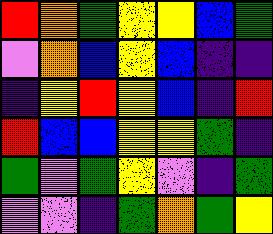[["red", "orange", "green", "yellow", "yellow", "blue", "green"], ["violet", "orange", "blue", "yellow", "blue", "indigo", "indigo"], ["indigo", "yellow", "red", "yellow", "blue", "indigo", "red"], ["red", "blue", "blue", "yellow", "yellow", "green", "indigo"], ["green", "violet", "green", "yellow", "violet", "indigo", "green"], ["violet", "violet", "indigo", "green", "orange", "green", "yellow"]]